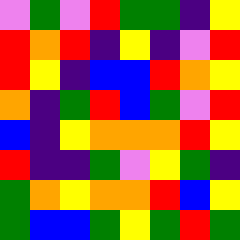[["violet", "green", "violet", "red", "green", "green", "indigo", "yellow"], ["red", "orange", "red", "indigo", "yellow", "indigo", "violet", "red"], ["red", "yellow", "indigo", "blue", "blue", "red", "orange", "yellow"], ["orange", "indigo", "green", "red", "blue", "green", "violet", "red"], ["blue", "indigo", "yellow", "orange", "orange", "orange", "red", "yellow"], ["red", "indigo", "indigo", "green", "violet", "yellow", "green", "indigo"], ["green", "orange", "yellow", "orange", "orange", "red", "blue", "yellow"], ["green", "blue", "blue", "green", "yellow", "green", "red", "green"]]